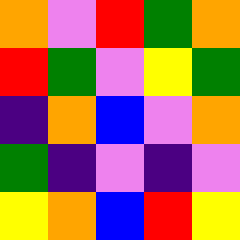[["orange", "violet", "red", "green", "orange"], ["red", "green", "violet", "yellow", "green"], ["indigo", "orange", "blue", "violet", "orange"], ["green", "indigo", "violet", "indigo", "violet"], ["yellow", "orange", "blue", "red", "yellow"]]